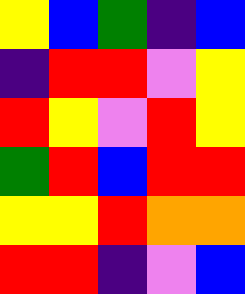[["yellow", "blue", "green", "indigo", "blue"], ["indigo", "red", "red", "violet", "yellow"], ["red", "yellow", "violet", "red", "yellow"], ["green", "red", "blue", "red", "red"], ["yellow", "yellow", "red", "orange", "orange"], ["red", "red", "indigo", "violet", "blue"]]